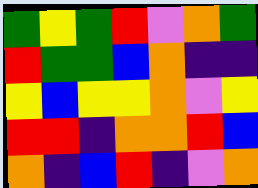[["green", "yellow", "green", "red", "violet", "orange", "green"], ["red", "green", "green", "blue", "orange", "indigo", "indigo"], ["yellow", "blue", "yellow", "yellow", "orange", "violet", "yellow"], ["red", "red", "indigo", "orange", "orange", "red", "blue"], ["orange", "indigo", "blue", "red", "indigo", "violet", "orange"]]